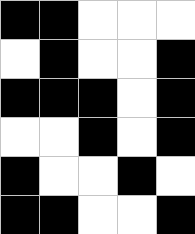[["black", "black", "white", "white", "white"], ["white", "black", "white", "white", "black"], ["black", "black", "black", "white", "black"], ["white", "white", "black", "white", "black"], ["black", "white", "white", "black", "white"], ["black", "black", "white", "white", "black"]]